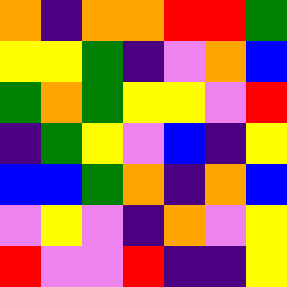[["orange", "indigo", "orange", "orange", "red", "red", "green"], ["yellow", "yellow", "green", "indigo", "violet", "orange", "blue"], ["green", "orange", "green", "yellow", "yellow", "violet", "red"], ["indigo", "green", "yellow", "violet", "blue", "indigo", "yellow"], ["blue", "blue", "green", "orange", "indigo", "orange", "blue"], ["violet", "yellow", "violet", "indigo", "orange", "violet", "yellow"], ["red", "violet", "violet", "red", "indigo", "indigo", "yellow"]]